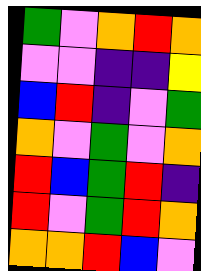[["green", "violet", "orange", "red", "orange"], ["violet", "violet", "indigo", "indigo", "yellow"], ["blue", "red", "indigo", "violet", "green"], ["orange", "violet", "green", "violet", "orange"], ["red", "blue", "green", "red", "indigo"], ["red", "violet", "green", "red", "orange"], ["orange", "orange", "red", "blue", "violet"]]